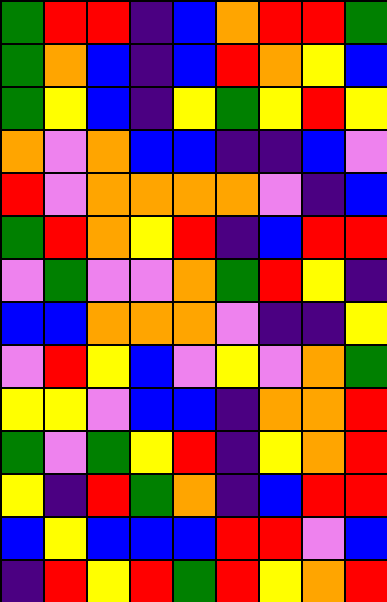[["green", "red", "red", "indigo", "blue", "orange", "red", "red", "green"], ["green", "orange", "blue", "indigo", "blue", "red", "orange", "yellow", "blue"], ["green", "yellow", "blue", "indigo", "yellow", "green", "yellow", "red", "yellow"], ["orange", "violet", "orange", "blue", "blue", "indigo", "indigo", "blue", "violet"], ["red", "violet", "orange", "orange", "orange", "orange", "violet", "indigo", "blue"], ["green", "red", "orange", "yellow", "red", "indigo", "blue", "red", "red"], ["violet", "green", "violet", "violet", "orange", "green", "red", "yellow", "indigo"], ["blue", "blue", "orange", "orange", "orange", "violet", "indigo", "indigo", "yellow"], ["violet", "red", "yellow", "blue", "violet", "yellow", "violet", "orange", "green"], ["yellow", "yellow", "violet", "blue", "blue", "indigo", "orange", "orange", "red"], ["green", "violet", "green", "yellow", "red", "indigo", "yellow", "orange", "red"], ["yellow", "indigo", "red", "green", "orange", "indigo", "blue", "red", "red"], ["blue", "yellow", "blue", "blue", "blue", "red", "red", "violet", "blue"], ["indigo", "red", "yellow", "red", "green", "red", "yellow", "orange", "red"]]